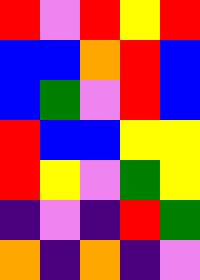[["red", "violet", "red", "yellow", "red"], ["blue", "blue", "orange", "red", "blue"], ["blue", "green", "violet", "red", "blue"], ["red", "blue", "blue", "yellow", "yellow"], ["red", "yellow", "violet", "green", "yellow"], ["indigo", "violet", "indigo", "red", "green"], ["orange", "indigo", "orange", "indigo", "violet"]]